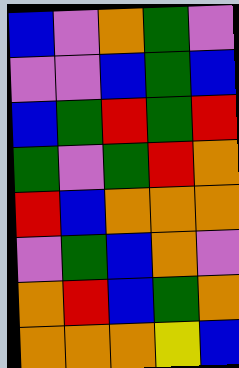[["blue", "violet", "orange", "green", "violet"], ["violet", "violet", "blue", "green", "blue"], ["blue", "green", "red", "green", "red"], ["green", "violet", "green", "red", "orange"], ["red", "blue", "orange", "orange", "orange"], ["violet", "green", "blue", "orange", "violet"], ["orange", "red", "blue", "green", "orange"], ["orange", "orange", "orange", "yellow", "blue"]]